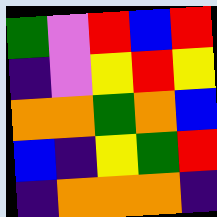[["green", "violet", "red", "blue", "red"], ["indigo", "violet", "yellow", "red", "yellow"], ["orange", "orange", "green", "orange", "blue"], ["blue", "indigo", "yellow", "green", "red"], ["indigo", "orange", "orange", "orange", "indigo"]]